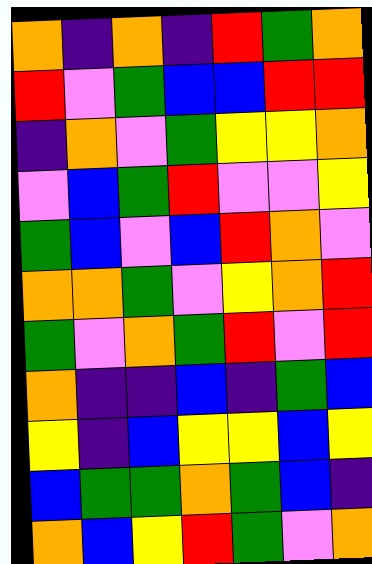[["orange", "indigo", "orange", "indigo", "red", "green", "orange"], ["red", "violet", "green", "blue", "blue", "red", "red"], ["indigo", "orange", "violet", "green", "yellow", "yellow", "orange"], ["violet", "blue", "green", "red", "violet", "violet", "yellow"], ["green", "blue", "violet", "blue", "red", "orange", "violet"], ["orange", "orange", "green", "violet", "yellow", "orange", "red"], ["green", "violet", "orange", "green", "red", "violet", "red"], ["orange", "indigo", "indigo", "blue", "indigo", "green", "blue"], ["yellow", "indigo", "blue", "yellow", "yellow", "blue", "yellow"], ["blue", "green", "green", "orange", "green", "blue", "indigo"], ["orange", "blue", "yellow", "red", "green", "violet", "orange"]]